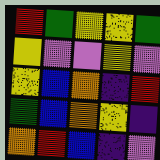[["red", "green", "yellow", "yellow", "green"], ["yellow", "violet", "violet", "yellow", "violet"], ["yellow", "blue", "orange", "indigo", "red"], ["green", "blue", "orange", "yellow", "indigo"], ["orange", "red", "blue", "indigo", "violet"]]